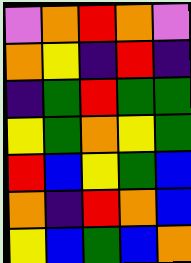[["violet", "orange", "red", "orange", "violet"], ["orange", "yellow", "indigo", "red", "indigo"], ["indigo", "green", "red", "green", "green"], ["yellow", "green", "orange", "yellow", "green"], ["red", "blue", "yellow", "green", "blue"], ["orange", "indigo", "red", "orange", "blue"], ["yellow", "blue", "green", "blue", "orange"]]